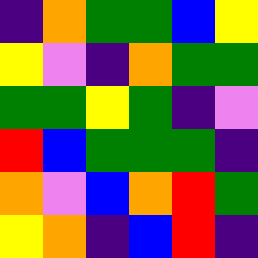[["indigo", "orange", "green", "green", "blue", "yellow"], ["yellow", "violet", "indigo", "orange", "green", "green"], ["green", "green", "yellow", "green", "indigo", "violet"], ["red", "blue", "green", "green", "green", "indigo"], ["orange", "violet", "blue", "orange", "red", "green"], ["yellow", "orange", "indigo", "blue", "red", "indigo"]]